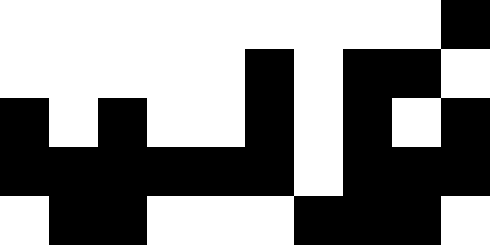[["white", "white", "white", "white", "white", "white", "white", "white", "white", "black"], ["white", "white", "white", "white", "white", "black", "white", "black", "black", "white"], ["black", "white", "black", "white", "white", "black", "white", "black", "white", "black"], ["black", "black", "black", "black", "black", "black", "white", "black", "black", "black"], ["white", "black", "black", "white", "white", "white", "black", "black", "black", "white"]]